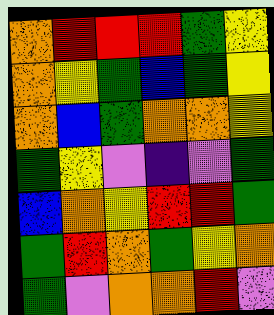[["orange", "red", "red", "red", "green", "yellow"], ["orange", "yellow", "green", "blue", "green", "yellow"], ["orange", "blue", "green", "orange", "orange", "yellow"], ["green", "yellow", "violet", "indigo", "violet", "green"], ["blue", "orange", "yellow", "red", "red", "green"], ["green", "red", "orange", "green", "yellow", "orange"], ["green", "violet", "orange", "orange", "red", "violet"]]